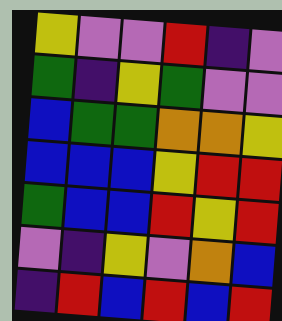[["yellow", "violet", "violet", "red", "indigo", "violet"], ["green", "indigo", "yellow", "green", "violet", "violet"], ["blue", "green", "green", "orange", "orange", "yellow"], ["blue", "blue", "blue", "yellow", "red", "red"], ["green", "blue", "blue", "red", "yellow", "red"], ["violet", "indigo", "yellow", "violet", "orange", "blue"], ["indigo", "red", "blue", "red", "blue", "red"]]